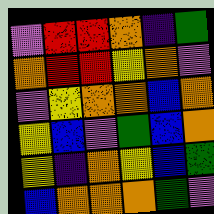[["violet", "red", "red", "orange", "indigo", "green"], ["orange", "red", "red", "yellow", "orange", "violet"], ["violet", "yellow", "orange", "orange", "blue", "orange"], ["yellow", "blue", "violet", "green", "blue", "orange"], ["yellow", "indigo", "orange", "yellow", "blue", "green"], ["blue", "orange", "orange", "orange", "green", "violet"]]